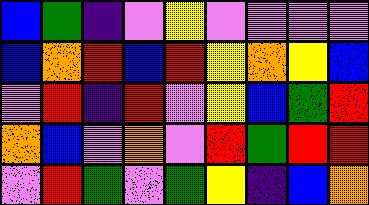[["blue", "green", "indigo", "violet", "yellow", "violet", "violet", "violet", "violet"], ["blue", "orange", "red", "blue", "red", "yellow", "orange", "yellow", "blue"], ["violet", "red", "indigo", "red", "violet", "yellow", "blue", "green", "red"], ["orange", "blue", "violet", "orange", "violet", "red", "green", "red", "red"], ["violet", "red", "green", "violet", "green", "yellow", "indigo", "blue", "orange"]]